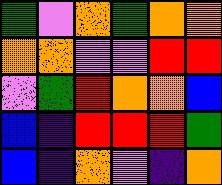[["green", "violet", "orange", "green", "orange", "orange"], ["orange", "orange", "violet", "violet", "red", "red"], ["violet", "green", "red", "orange", "orange", "blue"], ["blue", "indigo", "red", "red", "red", "green"], ["blue", "indigo", "orange", "violet", "indigo", "orange"]]